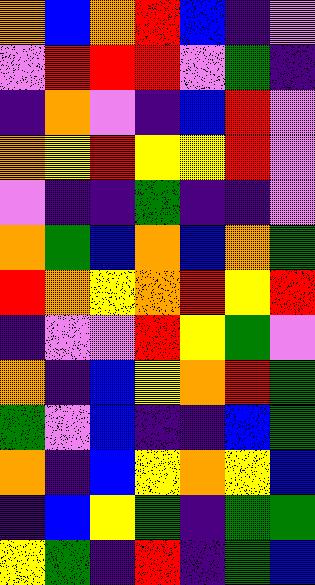[["orange", "blue", "orange", "red", "blue", "indigo", "violet"], ["violet", "red", "red", "red", "violet", "green", "indigo"], ["indigo", "orange", "violet", "indigo", "blue", "red", "violet"], ["orange", "yellow", "red", "yellow", "yellow", "red", "violet"], ["violet", "indigo", "indigo", "green", "indigo", "indigo", "violet"], ["orange", "green", "blue", "orange", "blue", "orange", "green"], ["red", "orange", "yellow", "orange", "red", "yellow", "red"], ["indigo", "violet", "violet", "red", "yellow", "green", "violet"], ["orange", "indigo", "blue", "yellow", "orange", "red", "green"], ["green", "violet", "blue", "indigo", "indigo", "blue", "green"], ["orange", "indigo", "blue", "yellow", "orange", "yellow", "blue"], ["indigo", "blue", "yellow", "green", "indigo", "green", "green"], ["yellow", "green", "indigo", "red", "indigo", "green", "blue"]]